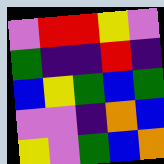[["violet", "red", "red", "yellow", "violet"], ["green", "indigo", "indigo", "red", "indigo"], ["blue", "yellow", "green", "blue", "green"], ["violet", "violet", "indigo", "orange", "blue"], ["yellow", "violet", "green", "blue", "orange"]]